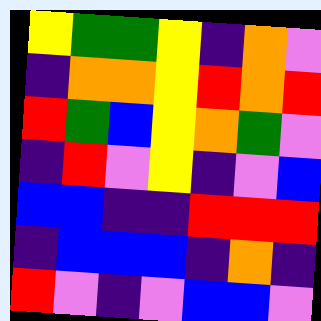[["yellow", "green", "green", "yellow", "indigo", "orange", "violet"], ["indigo", "orange", "orange", "yellow", "red", "orange", "red"], ["red", "green", "blue", "yellow", "orange", "green", "violet"], ["indigo", "red", "violet", "yellow", "indigo", "violet", "blue"], ["blue", "blue", "indigo", "indigo", "red", "red", "red"], ["indigo", "blue", "blue", "blue", "indigo", "orange", "indigo"], ["red", "violet", "indigo", "violet", "blue", "blue", "violet"]]